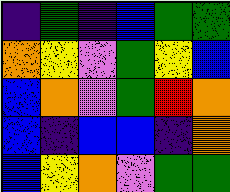[["indigo", "green", "indigo", "blue", "green", "green"], ["orange", "yellow", "violet", "green", "yellow", "blue"], ["blue", "orange", "violet", "green", "red", "orange"], ["blue", "indigo", "blue", "blue", "indigo", "orange"], ["blue", "yellow", "orange", "violet", "green", "green"]]